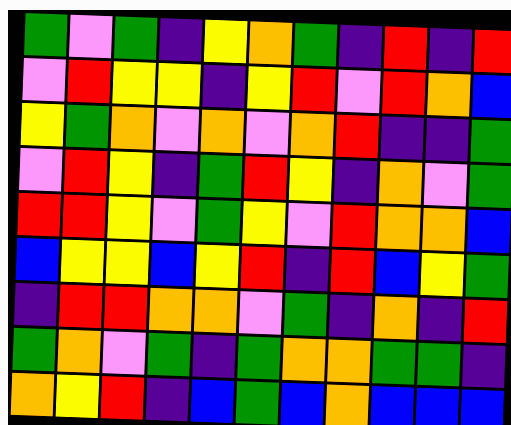[["green", "violet", "green", "indigo", "yellow", "orange", "green", "indigo", "red", "indigo", "red"], ["violet", "red", "yellow", "yellow", "indigo", "yellow", "red", "violet", "red", "orange", "blue"], ["yellow", "green", "orange", "violet", "orange", "violet", "orange", "red", "indigo", "indigo", "green"], ["violet", "red", "yellow", "indigo", "green", "red", "yellow", "indigo", "orange", "violet", "green"], ["red", "red", "yellow", "violet", "green", "yellow", "violet", "red", "orange", "orange", "blue"], ["blue", "yellow", "yellow", "blue", "yellow", "red", "indigo", "red", "blue", "yellow", "green"], ["indigo", "red", "red", "orange", "orange", "violet", "green", "indigo", "orange", "indigo", "red"], ["green", "orange", "violet", "green", "indigo", "green", "orange", "orange", "green", "green", "indigo"], ["orange", "yellow", "red", "indigo", "blue", "green", "blue", "orange", "blue", "blue", "blue"]]